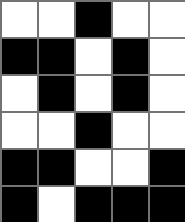[["white", "white", "black", "white", "white"], ["black", "black", "white", "black", "white"], ["white", "black", "white", "black", "white"], ["white", "white", "black", "white", "white"], ["black", "black", "white", "white", "black"], ["black", "white", "black", "black", "black"]]